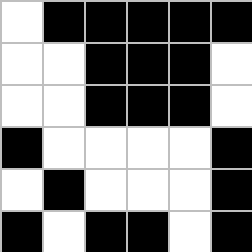[["white", "black", "black", "black", "black", "black"], ["white", "white", "black", "black", "black", "white"], ["white", "white", "black", "black", "black", "white"], ["black", "white", "white", "white", "white", "black"], ["white", "black", "white", "white", "white", "black"], ["black", "white", "black", "black", "white", "black"]]